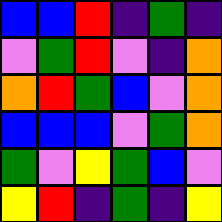[["blue", "blue", "red", "indigo", "green", "indigo"], ["violet", "green", "red", "violet", "indigo", "orange"], ["orange", "red", "green", "blue", "violet", "orange"], ["blue", "blue", "blue", "violet", "green", "orange"], ["green", "violet", "yellow", "green", "blue", "violet"], ["yellow", "red", "indigo", "green", "indigo", "yellow"]]